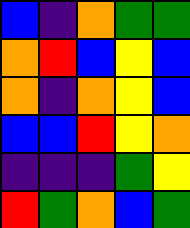[["blue", "indigo", "orange", "green", "green"], ["orange", "red", "blue", "yellow", "blue"], ["orange", "indigo", "orange", "yellow", "blue"], ["blue", "blue", "red", "yellow", "orange"], ["indigo", "indigo", "indigo", "green", "yellow"], ["red", "green", "orange", "blue", "green"]]